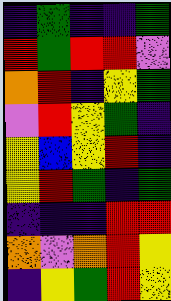[["indigo", "green", "indigo", "indigo", "green"], ["red", "green", "red", "red", "violet"], ["orange", "red", "indigo", "yellow", "green"], ["violet", "red", "yellow", "green", "indigo"], ["yellow", "blue", "yellow", "red", "indigo"], ["yellow", "red", "green", "indigo", "green"], ["indigo", "indigo", "indigo", "red", "red"], ["orange", "violet", "orange", "red", "yellow"], ["indigo", "yellow", "green", "red", "yellow"]]